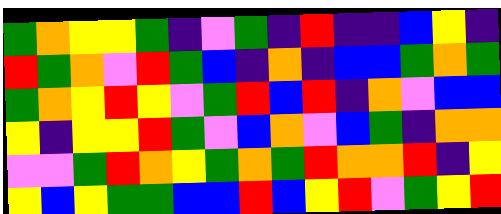[["green", "orange", "yellow", "yellow", "green", "indigo", "violet", "green", "indigo", "red", "indigo", "indigo", "blue", "yellow", "indigo"], ["red", "green", "orange", "violet", "red", "green", "blue", "indigo", "orange", "indigo", "blue", "blue", "green", "orange", "green"], ["green", "orange", "yellow", "red", "yellow", "violet", "green", "red", "blue", "red", "indigo", "orange", "violet", "blue", "blue"], ["yellow", "indigo", "yellow", "yellow", "red", "green", "violet", "blue", "orange", "violet", "blue", "green", "indigo", "orange", "orange"], ["violet", "violet", "green", "red", "orange", "yellow", "green", "orange", "green", "red", "orange", "orange", "red", "indigo", "yellow"], ["yellow", "blue", "yellow", "green", "green", "blue", "blue", "red", "blue", "yellow", "red", "violet", "green", "yellow", "red"]]